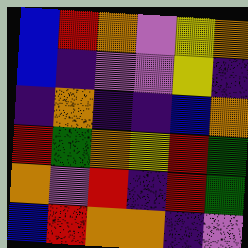[["blue", "red", "orange", "violet", "yellow", "orange"], ["blue", "indigo", "violet", "violet", "yellow", "indigo"], ["indigo", "orange", "indigo", "indigo", "blue", "orange"], ["red", "green", "orange", "yellow", "red", "green"], ["orange", "violet", "red", "indigo", "red", "green"], ["blue", "red", "orange", "orange", "indigo", "violet"]]